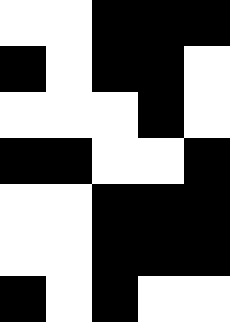[["white", "white", "black", "black", "black"], ["black", "white", "black", "black", "white"], ["white", "white", "white", "black", "white"], ["black", "black", "white", "white", "black"], ["white", "white", "black", "black", "black"], ["white", "white", "black", "black", "black"], ["black", "white", "black", "white", "white"]]